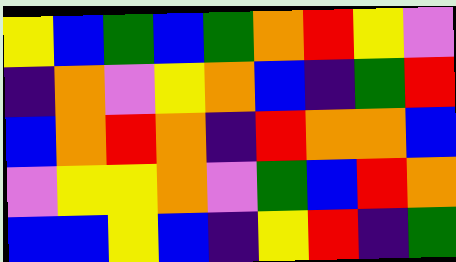[["yellow", "blue", "green", "blue", "green", "orange", "red", "yellow", "violet"], ["indigo", "orange", "violet", "yellow", "orange", "blue", "indigo", "green", "red"], ["blue", "orange", "red", "orange", "indigo", "red", "orange", "orange", "blue"], ["violet", "yellow", "yellow", "orange", "violet", "green", "blue", "red", "orange"], ["blue", "blue", "yellow", "blue", "indigo", "yellow", "red", "indigo", "green"]]